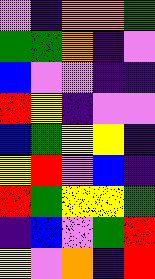[["violet", "indigo", "orange", "orange", "green"], ["green", "green", "orange", "indigo", "violet"], ["blue", "violet", "violet", "indigo", "indigo"], ["red", "yellow", "indigo", "violet", "violet"], ["blue", "green", "yellow", "yellow", "indigo"], ["yellow", "red", "violet", "blue", "indigo"], ["red", "green", "yellow", "yellow", "green"], ["indigo", "blue", "violet", "green", "red"], ["yellow", "violet", "orange", "indigo", "red"]]